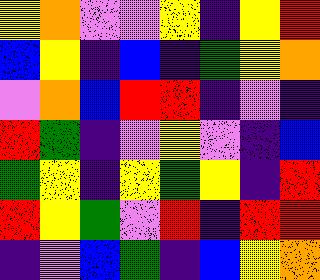[["yellow", "orange", "violet", "violet", "yellow", "indigo", "yellow", "red"], ["blue", "yellow", "indigo", "blue", "indigo", "green", "yellow", "orange"], ["violet", "orange", "blue", "red", "red", "indigo", "violet", "indigo"], ["red", "green", "indigo", "violet", "yellow", "violet", "indigo", "blue"], ["green", "yellow", "indigo", "yellow", "green", "yellow", "indigo", "red"], ["red", "yellow", "green", "violet", "red", "indigo", "red", "red"], ["indigo", "violet", "blue", "green", "indigo", "blue", "yellow", "orange"]]